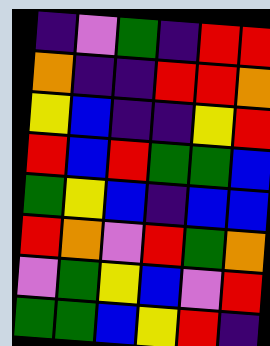[["indigo", "violet", "green", "indigo", "red", "red"], ["orange", "indigo", "indigo", "red", "red", "orange"], ["yellow", "blue", "indigo", "indigo", "yellow", "red"], ["red", "blue", "red", "green", "green", "blue"], ["green", "yellow", "blue", "indigo", "blue", "blue"], ["red", "orange", "violet", "red", "green", "orange"], ["violet", "green", "yellow", "blue", "violet", "red"], ["green", "green", "blue", "yellow", "red", "indigo"]]